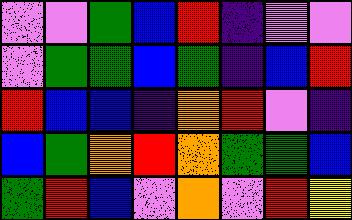[["violet", "violet", "green", "blue", "red", "indigo", "violet", "violet"], ["violet", "green", "green", "blue", "green", "indigo", "blue", "red"], ["red", "blue", "blue", "indigo", "orange", "red", "violet", "indigo"], ["blue", "green", "orange", "red", "orange", "green", "green", "blue"], ["green", "red", "blue", "violet", "orange", "violet", "red", "yellow"]]